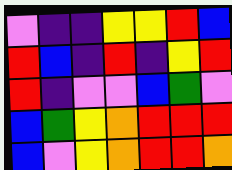[["violet", "indigo", "indigo", "yellow", "yellow", "red", "blue"], ["red", "blue", "indigo", "red", "indigo", "yellow", "red"], ["red", "indigo", "violet", "violet", "blue", "green", "violet"], ["blue", "green", "yellow", "orange", "red", "red", "red"], ["blue", "violet", "yellow", "orange", "red", "red", "orange"]]